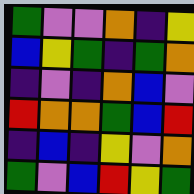[["green", "violet", "violet", "orange", "indigo", "yellow"], ["blue", "yellow", "green", "indigo", "green", "orange"], ["indigo", "violet", "indigo", "orange", "blue", "violet"], ["red", "orange", "orange", "green", "blue", "red"], ["indigo", "blue", "indigo", "yellow", "violet", "orange"], ["green", "violet", "blue", "red", "yellow", "green"]]